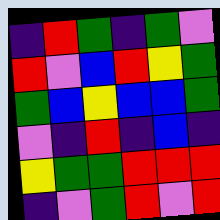[["indigo", "red", "green", "indigo", "green", "violet"], ["red", "violet", "blue", "red", "yellow", "green"], ["green", "blue", "yellow", "blue", "blue", "green"], ["violet", "indigo", "red", "indigo", "blue", "indigo"], ["yellow", "green", "green", "red", "red", "red"], ["indigo", "violet", "green", "red", "violet", "red"]]